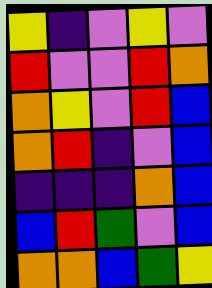[["yellow", "indigo", "violet", "yellow", "violet"], ["red", "violet", "violet", "red", "orange"], ["orange", "yellow", "violet", "red", "blue"], ["orange", "red", "indigo", "violet", "blue"], ["indigo", "indigo", "indigo", "orange", "blue"], ["blue", "red", "green", "violet", "blue"], ["orange", "orange", "blue", "green", "yellow"]]